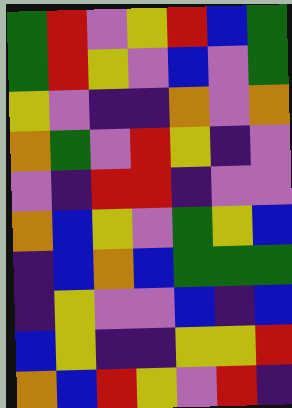[["green", "red", "violet", "yellow", "red", "blue", "green"], ["green", "red", "yellow", "violet", "blue", "violet", "green"], ["yellow", "violet", "indigo", "indigo", "orange", "violet", "orange"], ["orange", "green", "violet", "red", "yellow", "indigo", "violet"], ["violet", "indigo", "red", "red", "indigo", "violet", "violet"], ["orange", "blue", "yellow", "violet", "green", "yellow", "blue"], ["indigo", "blue", "orange", "blue", "green", "green", "green"], ["indigo", "yellow", "violet", "violet", "blue", "indigo", "blue"], ["blue", "yellow", "indigo", "indigo", "yellow", "yellow", "red"], ["orange", "blue", "red", "yellow", "violet", "red", "indigo"]]